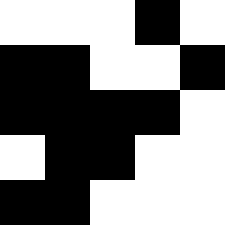[["white", "white", "white", "black", "white"], ["black", "black", "white", "white", "black"], ["black", "black", "black", "black", "white"], ["white", "black", "black", "white", "white"], ["black", "black", "white", "white", "white"]]